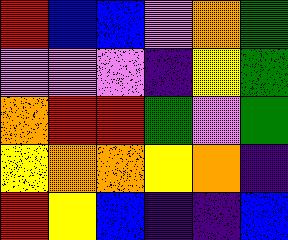[["red", "blue", "blue", "violet", "orange", "green"], ["violet", "violet", "violet", "indigo", "yellow", "green"], ["orange", "red", "red", "green", "violet", "green"], ["yellow", "orange", "orange", "yellow", "orange", "indigo"], ["red", "yellow", "blue", "indigo", "indigo", "blue"]]